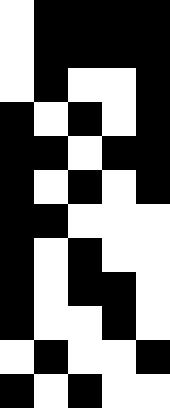[["white", "black", "black", "black", "black"], ["white", "black", "black", "black", "black"], ["white", "black", "white", "white", "black"], ["black", "white", "black", "white", "black"], ["black", "black", "white", "black", "black"], ["black", "white", "black", "white", "black"], ["black", "black", "white", "white", "white"], ["black", "white", "black", "white", "white"], ["black", "white", "black", "black", "white"], ["black", "white", "white", "black", "white"], ["white", "black", "white", "white", "black"], ["black", "white", "black", "white", "white"]]